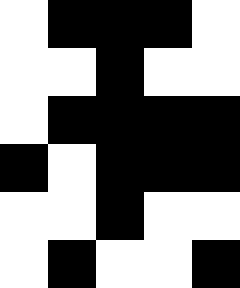[["white", "black", "black", "black", "white"], ["white", "white", "black", "white", "white"], ["white", "black", "black", "black", "black"], ["black", "white", "black", "black", "black"], ["white", "white", "black", "white", "white"], ["white", "black", "white", "white", "black"]]